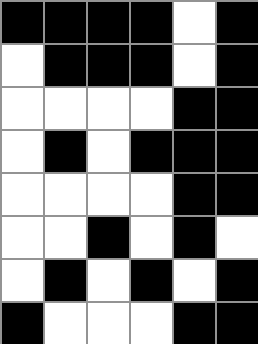[["black", "black", "black", "black", "white", "black"], ["white", "black", "black", "black", "white", "black"], ["white", "white", "white", "white", "black", "black"], ["white", "black", "white", "black", "black", "black"], ["white", "white", "white", "white", "black", "black"], ["white", "white", "black", "white", "black", "white"], ["white", "black", "white", "black", "white", "black"], ["black", "white", "white", "white", "black", "black"]]